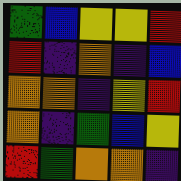[["green", "blue", "yellow", "yellow", "red"], ["red", "indigo", "orange", "indigo", "blue"], ["orange", "orange", "indigo", "yellow", "red"], ["orange", "indigo", "green", "blue", "yellow"], ["red", "green", "orange", "orange", "indigo"]]